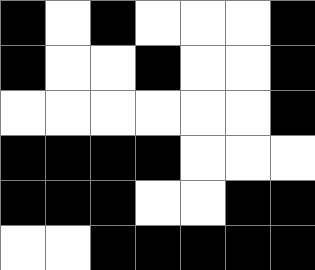[["black", "white", "black", "white", "white", "white", "black"], ["black", "white", "white", "black", "white", "white", "black"], ["white", "white", "white", "white", "white", "white", "black"], ["black", "black", "black", "black", "white", "white", "white"], ["black", "black", "black", "white", "white", "black", "black"], ["white", "white", "black", "black", "black", "black", "black"]]